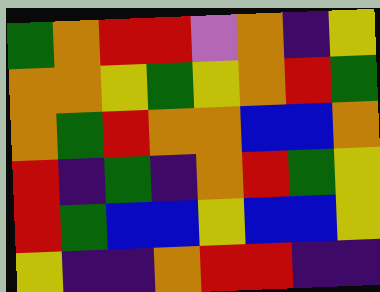[["green", "orange", "red", "red", "violet", "orange", "indigo", "yellow"], ["orange", "orange", "yellow", "green", "yellow", "orange", "red", "green"], ["orange", "green", "red", "orange", "orange", "blue", "blue", "orange"], ["red", "indigo", "green", "indigo", "orange", "red", "green", "yellow"], ["red", "green", "blue", "blue", "yellow", "blue", "blue", "yellow"], ["yellow", "indigo", "indigo", "orange", "red", "red", "indigo", "indigo"]]